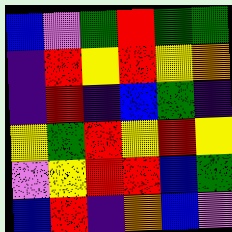[["blue", "violet", "green", "red", "green", "green"], ["indigo", "red", "yellow", "red", "yellow", "orange"], ["indigo", "red", "indigo", "blue", "green", "indigo"], ["yellow", "green", "red", "yellow", "red", "yellow"], ["violet", "yellow", "red", "red", "blue", "green"], ["blue", "red", "indigo", "orange", "blue", "violet"]]